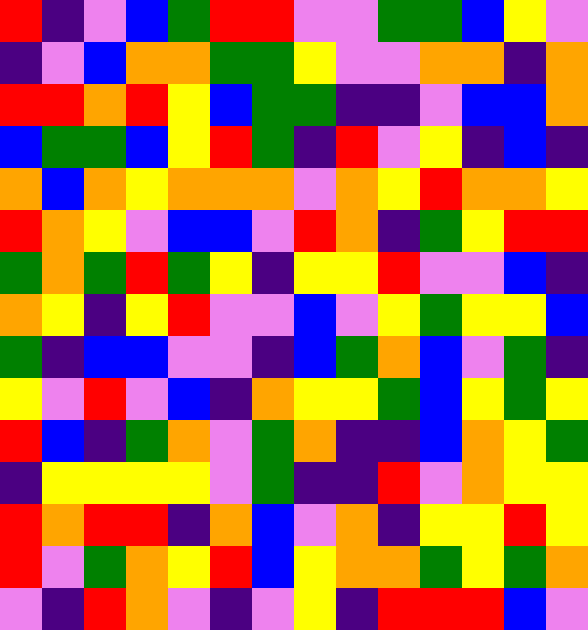[["red", "indigo", "violet", "blue", "green", "red", "red", "violet", "violet", "green", "green", "blue", "yellow", "violet"], ["indigo", "violet", "blue", "orange", "orange", "green", "green", "yellow", "violet", "violet", "orange", "orange", "indigo", "orange"], ["red", "red", "orange", "red", "yellow", "blue", "green", "green", "indigo", "indigo", "violet", "blue", "blue", "orange"], ["blue", "green", "green", "blue", "yellow", "red", "green", "indigo", "red", "violet", "yellow", "indigo", "blue", "indigo"], ["orange", "blue", "orange", "yellow", "orange", "orange", "orange", "violet", "orange", "yellow", "red", "orange", "orange", "yellow"], ["red", "orange", "yellow", "violet", "blue", "blue", "violet", "red", "orange", "indigo", "green", "yellow", "red", "red"], ["green", "orange", "green", "red", "green", "yellow", "indigo", "yellow", "yellow", "red", "violet", "violet", "blue", "indigo"], ["orange", "yellow", "indigo", "yellow", "red", "violet", "violet", "blue", "violet", "yellow", "green", "yellow", "yellow", "blue"], ["green", "indigo", "blue", "blue", "violet", "violet", "indigo", "blue", "green", "orange", "blue", "violet", "green", "indigo"], ["yellow", "violet", "red", "violet", "blue", "indigo", "orange", "yellow", "yellow", "green", "blue", "yellow", "green", "yellow"], ["red", "blue", "indigo", "green", "orange", "violet", "green", "orange", "indigo", "indigo", "blue", "orange", "yellow", "green"], ["indigo", "yellow", "yellow", "yellow", "yellow", "violet", "green", "indigo", "indigo", "red", "violet", "orange", "yellow", "yellow"], ["red", "orange", "red", "red", "indigo", "orange", "blue", "violet", "orange", "indigo", "yellow", "yellow", "red", "yellow"], ["red", "violet", "green", "orange", "yellow", "red", "blue", "yellow", "orange", "orange", "green", "yellow", "green", "orange"], ["violet", "indigo", "red", "orange", "violet", "indigo", "violet", "yellow", "indigo", "red", "red", "red", "blue", "violet"]]